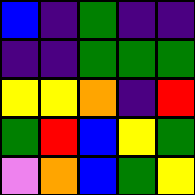[["blue", "indigo", "green", "indigo", "indigo"], ["indigo", "indigo", "green", "green", "green"], ["yellow", "yellow", "orange", "indigo", "red"], ["green", "red", "blue", "yellow", "green"], ["violet", "orange", "blue", "green", "yellow"]]